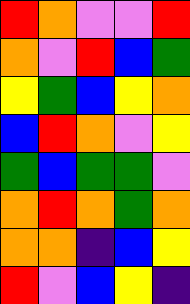[["red", "orange", "violet", "violet", "red"], ["orange", "violet", "red", "blue", "green"], ["yellow", "green", "blue", "yellow", "orange"], ["blue", "red", "orange", "violet", "yellow"], ["green", "blue", "green", "green", "violet"], ["orange", "red", "orange", "green", "orange"], ["orange", "orange", "indigo", "blue", "yellow"], ["red", "violet", "blue", "yellow", "indigo"]]